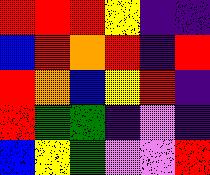[["red", "red", "red", "yellow", "indigo", "indigo"], ["blue", "red", "orange", "red", "indigo", "red"], ["red", "orange", "blue", "yellow", "red", "indigo"], ["red", "green", "green", "indigo", "violet", "indigo"], ["blue", "yellow", "green", "violet", "violet", "red"]]